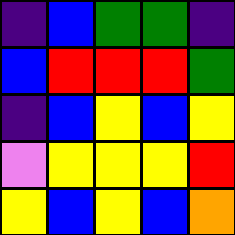[["indigo", "blue", "green", "green", "indigo"], ["blue", "red", "red", "red", "green"], ["indigo", "blue", "yellow", "blue", "yellow"], ["violet", "yellow", "yellow", "yellow", "red"], ["yellow", "blue", "yellow", "blue", "orange"]]